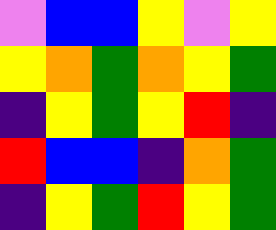[["violet", "blue", "blue", "yellow", "violet", "yellow"], ["yellow", "orange", "green", "orange", "yellow", "green"], ["indigo", "yellow", "green", "yellow", "red", "indigo"], ["red", "blue", "blue", "indigo", "orange", "green"], ["indigo", "yellow", "green", "red", "yellow", "green"]]